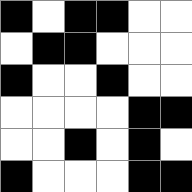[["black", "white", "black", "black", "white", "white"], ["white", "black", "black", "white", "white", "white"], ["black", "white", "white", "black", "white", "white"], ["white", "white", "white", "white", "black", "black"], ["white", "white", "black", "white", "black", "white"], ["black", "white", "white", "white", "black", "black"]]